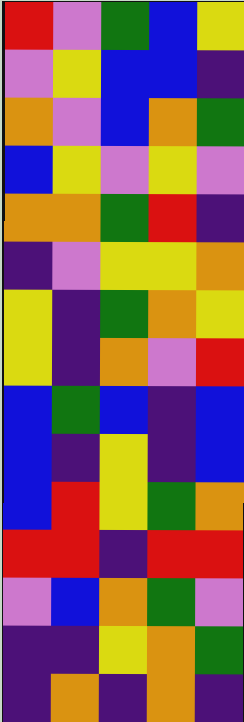[["red", "violet", "green", "blue", "yellow"], ["violet", "yellow", "blue", "blue", "indigo"], ["orange", "violet", "blue", "orange", "green"], ["blue", "yellow", "violet", "yellow", "violet"], ["orange", "orange", "green", "red", "indigo"], ["indigo", "violet", "yellow", "yellow", "orange"], ["yellow", "indigo", "green", "orange", "yellow"], ["yellow", "indigo", "orange", "violet", "red"], ["blue", "green", "blue", "indigo", "blue"], ["blue", "indigo", "yellow", "indigo", "blue"], ["blue", "red", "yellow", "green", "orange"], ["red", "red", "indigo", "red", "red"], ["violet", "blue", "orange", "green", "violet"], ["indigo", "indigo", "yellow", "orange", "green"], ["indigo", "orange", "indigo", "orange", "indigo"]]